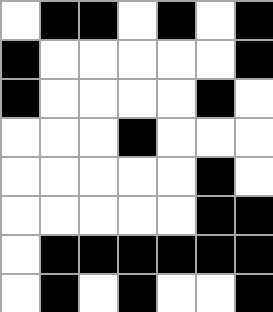[["white", "black", "black", "white", "black", "white", "black"], ["black", "white", "white", "white", "white", "white", "black"], ["black", "white", "white", "white", "white", "black", "white"], ["white", "white", "white", "black", "white", "white", "white"], ["white", "white", "white", "white", "white", "black", "white"], ["white", "white", "white", "white", "white", "black", "black"], ["white", "black", "black", "black", "black", "black", "black"], ["white", "black", "white", "black", "white", "white", "black"]]